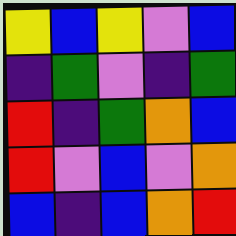[["yellow", "blue", "yellow", "violet", "blue"], ["indigo", "green", "violet", "indigo", "green"], ["red", "indigo", "green", "orange", "blue"], ["red", "violet", "blue", "violet", "orange"], ["blue", "indigo", "blue", "orange", "red"]]